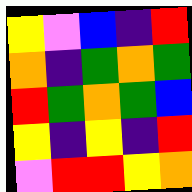[["yellow", "violet", "blue", "indigo", "red"], ["orange", "indigo", "green", "orange", "green"], ["red", "green", "orange", "green", "blue"], ["yellow", "indigo", "yellow", "indigo", "red"], ["violet", "red", "red", "yellow", "orange"]]